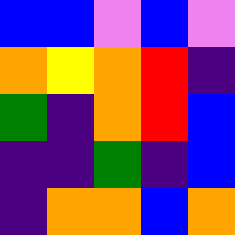[["blue", "blue", "violet", "blue", "violet"], ["orange", "yellow", "orange", "red", "indigo"], ["green", "indigo", "orange", "red", "blue"], ["indigo", "indigo", "green", "indigo", "blue"], ["indigo", "orange", "orange", "blue", "orange"]]